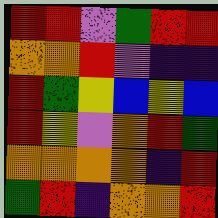[["red", "red", "violet", "green", "red", "red"], ["orange", "orange", "red", "violet", "indigo", "indigo"], ["red", "green", "yellow", "blue", "yellow", "blue"], ["red", "yellow", "violet", "orange", "red", "green"], ["orange", "orange", "orange", "orange", "indigo", "red"], ["green", "red", "indigo", "orange", "orange", "red"]]